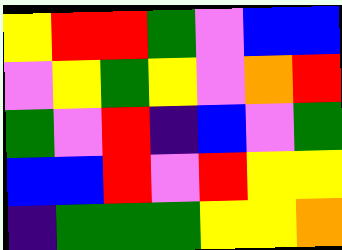[["yellow", "red", "red", "green", "violet", "blue", "blue"], ["violet", "yellow", "green", "yellow", "violet", "orange", "red"], ["green", "violet", "red", "indigo", "blue", "violet", "green"], ["blue", "blue", "red", "violet", "red", "yellow", "yellow"], ["indigo", "green", "green", "green", "yellow", "yellow", "orange"]]